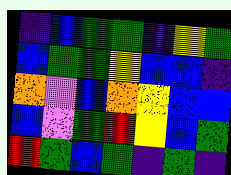[["indigo", "blue", "green", "green", "indigo", "yellow", "green"], ["blue", "green", "green", "yellow", "blue", "blue", "indigo"], ["orange", "violet", "blue", "orange", "yellow", "blue", "blue"], ["blue", "violet", "green", "red", "yellow", "blue", "green"], ["red", "green", "blue", "green", "indigo", "green", "indigo"]]